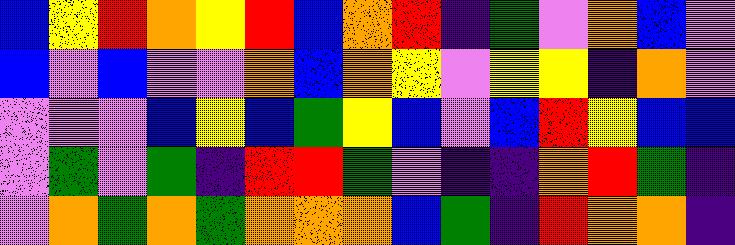[["blue", "yellow", "red", "orange", "yellow", "red", "blue", "orange", "red", "indigo", "green", "violet", "orange", "blue", "violet"], ["blue", "violet", "blue", "violet", "violet", "orange", "blue", "orange", "yellow", "violet", "yellow", "yellow", "indigo", "orange", "violet"], ["violet", "violet", "violet", "blue", "yellow", "blue", "green", "yellow", "blue", "violet", "blue", "red", "yellow", "blue", "blue"], ["violet", "green", "violet", "green", "indigo", "red", "red", "green", "violet", "indigo", "indigo", "orange", "red", "green", "indigo"], ["violet", "orange", "green", "orange", "green", "orange", "orange", "orange", "blue", "green", "indigo", "red", "orange", "orange", "indigo"]]